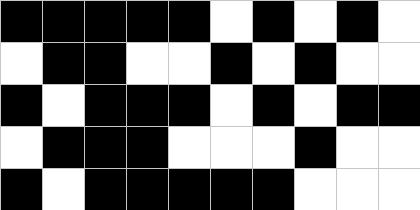[["black", "black", "black", "black", "black", "white", "black", "white", "black", "white"], ["white", "black", "black", "white", "white", "black", "white", "black", "white", "white"], ["black", "white", "black", "black", "black", "white", "black", "white", "black", "black"], ["white", "black", "black", "black", "white", "white", "white", "black", "white", "white"], ["black", "white", "black", "black", "black", "black", "black", "white", "white", "white"]]